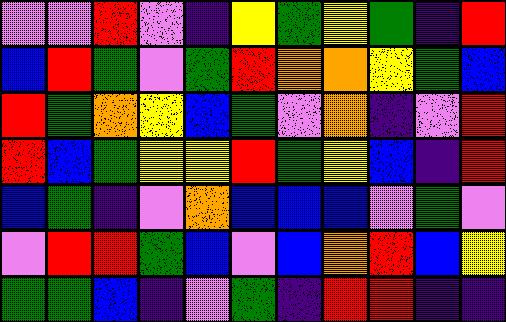[["violet", "violet", "red", "violet", "indigo", "yellow", "green", "yellow", "green", "indigo", "red"], ["blue", "red", "green", "violet", "green", "red", "orange", "orange", "yellow", "green", "blue"], ["red", "green", "orange", "yellow", "blue", "green", "violet", "orange", "indigo", "violet", "red"], ["red", "blue", "green", "yellow", "yellow", "red", "green", "yellow", "blue", "indigo", "red"], ["blue", "green", "indigo", "violet", "orange", "blue", "blue", "blue", "violet", "green", "violet"], ["violet", "red", "red", "green", "blue", "violet", "blue", "orange", "red", "blue", "yellow"], ["green", "green", "blue", "indigo", "violet", "green", "indigo", "red", "red", "indigo", "indigo"]]